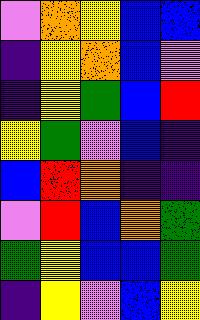[["violet", "orange", "yellow", "blue", "blue"], ["indigo", "yellow", "orange", "blue", "violet"], ["indigo", "yellow", "green", "blue", "red"], ["yellow", "green", "violet", "blue", "indigo"], ["blue", "red", "orange", "indigo", "indigo"], ["violet", "red", "blue", "orange", "green"], ["green", "yellow", "blue", "blue", "green"], ["indigo", "yellow", "violet", "blue", "yellow"]]